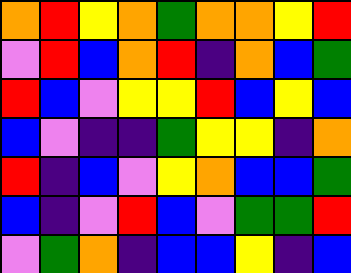[["orange", "red", "yellow", "orange", "green", "orange", "orange", "yellow", "red"], ["violet", "red", "blue", "orange", "red", "indigo", "orange", "blue", "green"], ["red", "blue", "violet", "yellow", "yellow", "red", "blue", "yellow", "blue"], ["blue", "violet", "indigo", "indigo", "green", "yellow", "yellow", "indigo", "orange"], ["red", "indigo", "blue", "violet", "yellow", "orange", "blue", "blue", "green"], ["blue", "indigo", "violet", "red", "blue", "violet", "green", "green", "red"], ["violet", "green", "orange", "indigo", "blue", "blue", "yellow", "indigo", "blue"]]